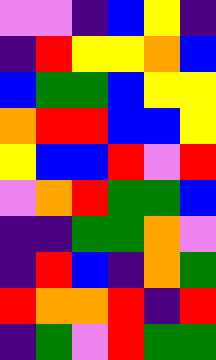[["violet", "violet", "indigo", "blue", "yellow", "indigo"], ["indigo", "red", "yellow", "yellow", "orange", "blue"], ["blue", "green", "green", "blue", "yellow", "yellow"], ["orange", "red", "red", "blue", "blue", "yellow"], ["yellow", "blue", "blue", "red", "violet", "red"], ["violet", "orange", "red", "green", "green", "blue"], ["indigo", "indigo", "green", "green", "orange", "violet"], ["indigo", "red", "blue", "indigo", "orange", "green"], ["red", "orange", "orange", "red", "indigo", "red"], ["indigo", "green", "violet", "red", "green", "green"]]